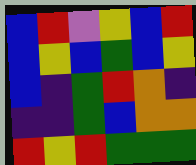[["blue", "red", "violet", "yellow", "blue", "red"], ["blue", "yellow", "blue", "green", "blue", "yellow"], ["blue", "indigo", "green", "red", "orange", "indigo"], ["indigo", "indigo", "green", "blue", "orange", "orange"], ["red", "yellow", "red", "green", "green", "green"]]